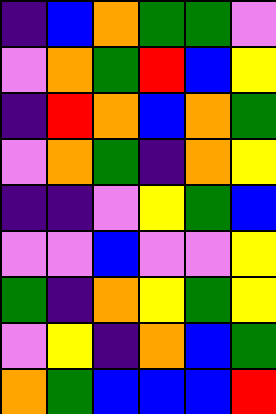[["indigo", "blue", "orange", "green", "green", "violet"], ["violet", "orange", "green", "red", "blue", "yellow"], ["indigo", "red", "orange", "blue", "orange", "green"], ["violet", "orange", "green", "indigo", "orange", "yellow"], ["indigo", "indigo", "violet", "yellow", "green", "blue"], ["violet", "violet", "blue", "violet", "violet", "yellow"], ["green", "indigo", "orange", "yellow", "green", "yellow"], ["violet", "yellow", "indigo", "orange", "blue", "green"], ["orange", "green", "blue", "blue", "blue", "red"]]